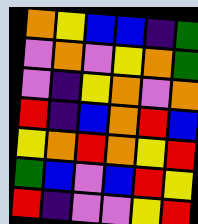[["orange", "yellow", "blue", "blue", "indigo", "green"], ["violet", "orange", "violet", "yellow", "orange", "green"], ["violet", "indigo", "yellow", "orange", "violet", "orange"], ["red", "indigo", "blue", "orange", "red", "blue"], ["yellow", "orange", "red", "orange", "yellow", "red"], ["green", "blue", "violet", "blue", "red", "yellow"], ["red", "indigo", "violet", "violet", "yellow", "red"]]